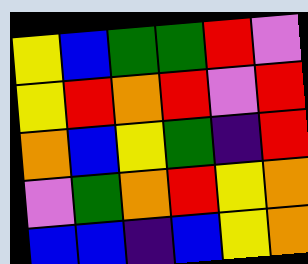[["yellow", "blue", "green", "green", "red", "violet"], ["yellow", "red", "orange", "red", "violet", "red"], ["orange", "blue", "yellow", "green", "indigo", "red"], ["violet", "green", "orange", "red", "yellow", "orange"], ["blue", "blue", "indigo", "blue", "yellow", "orange"]]